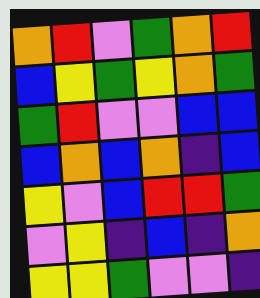[["orange", "red", "violet", "green", "orange", "red"], ["blue", "yellow", "green", "yellow", "orange", "green"], ["green", "red", "violet", "violet", "blue", "blue"], ["blue", "orange", "blue", "orange", "indigo", "blue"], ["yellow", "violet", "blue", "red", "red", "green"], ["violet", "yellow", "indigo", "blue", "indigo", "orange"], ["yellow", "yellow", "green", "violet", "violet", "indigo"]]